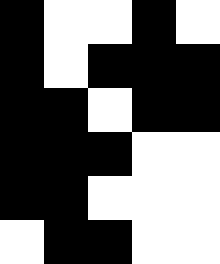[["black", "white", "white", "black", "white"], ["black", "white", "black", "black", "black"], ["black", "black", "white", "black", "black"], ["black", "black", "black", "white", "white"], ["black", "black", "white", "white", "white"], ["white", "black", "black", "white", "white"]]